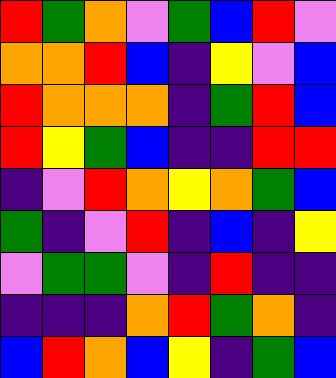[["red", "green", "orange", "violet", "green", "blue", "red", "violet"], ["orange", "orange", "red", "blue", "indigo", "yellow", "violet", "blue"], ["red", "orange", "orange", "orange", "indigo", "green", "red", "blue"], ["red", "yellow", "green", "blue", "indigo", "indigo", "red", "red"], ["indigo", "violet", "red", "orange", "yellow", "orange", "green", "blue"], ["green", "indigo", "violet", "red", "indigo", "blue", "indigo", "yellow"], ["violet", "green", "green", "violet", "indigo", "red", "indigo", "indigo"], ["indigo", "indigo", "indigo", "orange", "red", "green", "orange", "indigo"], ["blue", "red", "orange", "blue", "yellow", "indigo", "green", "blue"]]